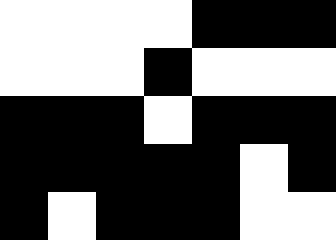[["white", "white", "white", "white", "black", "black", "black"], ["white", "white", "white", "black", "white", "white", "white"], ["black", "black", "black", "white", "black", "black", "black"], ["black", "black", "black", "black", "black", "white", "black"], ["black", "white", "black", "black", "black", "white", "white"]]